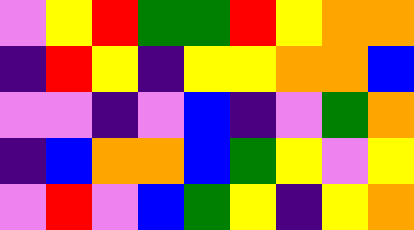[["violet", "yellow", "red", "green", "green", "red", "yellow", "orange", "orange"], ["indigo", "red", "yellow", "indigo", "yellow", "yellow", "orange", "orange", "blue"], ["violet", "violet", "indigo", "violet", "blue", "indigo", "violet", "green", "orange"], ["indigo", "blue", "orange", "orange", "blue", "green", "yellow", "violet", "yellow"], ["violet", "red", "violet", "blue", "green", "yellow", "indigo", "yellow", "orange"]]